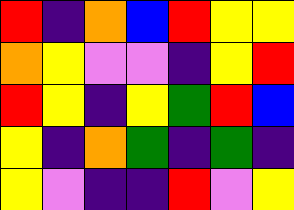[["red", "indigo", "orange", "blue", "red", "yellow", "yellow"], ["orange", "yellow", "violet", "violet", "indigo", "yellow", "red"], ["red", "yellow", "indigo", "yellow", "green", "red", "blue"], ["yellow", "indigo", "orange", "green", "indigo", "green", "indigo"], ["yellow", "violet", "indigo", "indigo", "red", "violet", "yellow"]]